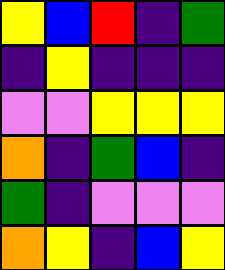[["yellow", "blue", "red", "indigo", "green"], ["indigo", "yellow", "indigo", "indigo", "indigo"], ["violet", "violet", "yellow", "yellow", "yellow"], ["orange", "indigo", "green", "blue", "indigo"], ["green", "indigo", "violet", "violet", "violet"], ["orange", "yellow", "indigo", "blue", "yellow"]]